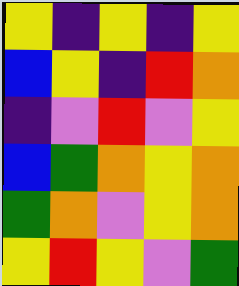[["yellow", "indigo", "yellow", "indigo", "yellow"], ["blue", "yellow", "indigo", "red", "orange"], ["indigo", "violet", "red", "violet", "yellow"], ["blue", "green", "orange", "yellow", "orange"], ["green", "orange", "violet", "yellow", "orange"], ["yellow", "red", "yellow", "violet", "green"]]